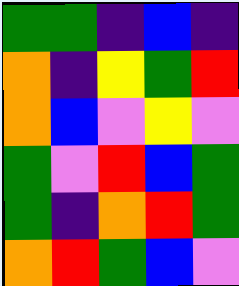[["green", "green", "indigo", "blue", "indigo"], ["orange", "indigo", "yellow", "green", "red"], ["orange", "blue", "violet", "yellow", "violet"], ["green", "violet", "red", "blue", "green"], ["green", "indigo", "orange", "red", "green"], ["orange", "red", "green", "blue", "violet"]]